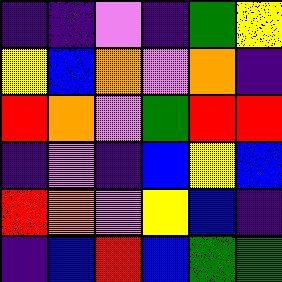[["indigo", "indigo", "violet", "indigo", "green", "yellow"], ["yellow", "blue", "orange", "violet", "orange", "indigo"], ["red", "orange", "violet", "green", "red", "red"], ["indigo", "violet", "indigo", "blue", "yellow", "blue"], ["red", "orange", "violet", "yellow", "blue", "indigo"], ["indigo", "blue", "red", "blue", "green", "green"]]